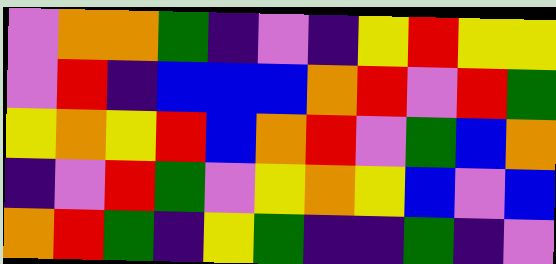[["violet", "orange", "orange", "green", "indigo", "violet", "indigo", "yellow", "red", "yellow", "yellow"], ["violet", "red", "indigo", "blue", "blue", "blue", "orange", "red", "violet", "red", "green"], ["yellow", "orange", "yellow", "red", "blue", "orange", "red", "violet", "green", "blue", "orange"], ["indigo", "violet", "red", "green", "violet", "yellow", "orange", "yellow", "blue", "violet", "blue"], ["orange", "red", "green", "indigo", "yellow", "green", "indigo", "indigo", "green", "indigo", "violet"]]